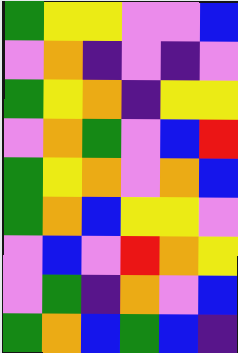[["green", "yellow", "yellow", "violet", "violet", "blue"], ["violet", "orange", "indigo", "violet", "indigo", "violet"], ["green", "yellow", "orange", "indigo", "yellow", "yellow"], ["violet", "orange", "green", "violet", "blue", "red"], ["green", "yellow", "orange", "violet", "orange", "blue"], ["green", "orange", "blue", "yellow", "yellow", "violet"], ["violet", "blue", "violet", "red", "orange", "yellow"], ["violet", "green", "indigo", "orange", "violet", "blue"], ["green", "orange", "blue", "green", "blue", "indigo"]]